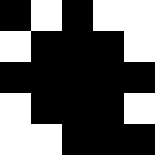[["black", "white", "black", "white", "white"], ["white", "black", "black", "black", "white"], ["black", "black", "black", "black", "black"], ["white", "black", "black", "black", "white"], ["white", "white", "black", "black", "black"]]